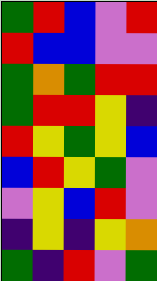[["green", "red", "blue", "violet", "red"], ["red", "blue", "blue", "violet", "violet"], ["green", "orange", "green", "red", "red"], ["green", "red", "red", "yellow", "indigo"], ["red", "yellow", "green", "yellow", "blue"], ["blue", "red", "yellow", "green", "violet"], ["violet", "yellow", "blue", "red", "violet"], ["indigo", "yellow", "indigo", "yellow", "orange"], ["green", "indigo", "red", "violet", "green"]]